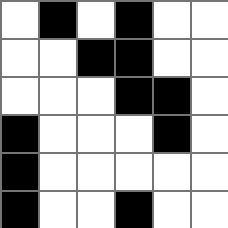[["white", "black", "white", "black", "white", "white"], ["white", "white", "black", "black", "white", "white"], ["white", "white", "white", "black", "black", "white"], ["black", "white", "white", "white", "black", "white"], ["black", "white", "white", "white", "white", "white"], ["black", "white", "white", "black", "white", "white"]]